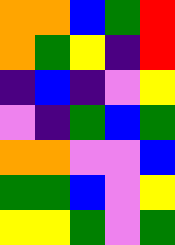[["orange", "orange", "blue", "green", "red"], ["orange", "green", "yellow", "indigo", "red"], ["indigo", "blue", "indigo", "violet", "yellow"], ["violet", "indigo", "green", "blue", "green"], ["orange", "orange", "violet", "violet", "blue"], ["green", "green", "blue", "violet", "yellow"], ["yellow", "yellow", "green", "violet", "green"]]